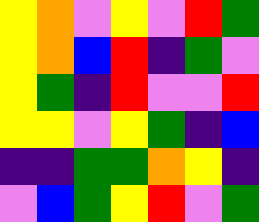[["yellow", "orange", "violet", "yellow", "violet", "red", "green"], ["yellow", "orange", "blue", "red", "indigo", "green", "violet"], ["yellow", "green", "indigo", "red", "violet", "violet", "red"], ["yellow", "yellow", "violet", "yellow", "green", "indigo", "blue"], ["indigo", "indigo", "green", "green", "orange", "yellow", "indigo"], ["violet", "blue", "green", "yellow", "red", "violet", "green"]]